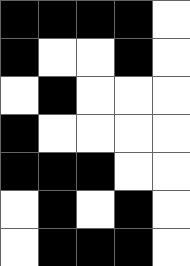[["black", "black", "black", "black", "white"], ["black", "white", "white", "black", "white"], ["white", "black", "white", "white", "white"], ["black", "white", "white", "white", "white"], ["black", "black", "black", "white", "white"], ["white", "black", "white", "black", "white"], ["white", "black", "black", "black", "white"]]